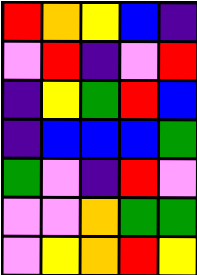[["red", "orange", "yellow", "blue", "indigo"], ["violet", "red", "indigo", "violet", "red"], ["indigo", "yellow", "green", "red", "blue"], ["indigo", "blue", "blue", "blue", "green"], ["green", "violet", "indigo", "red", "violet"], ["violet", "violet", "orange", "green", "green"], ["violet", "yellow", "orange", "red", "yellow"]]